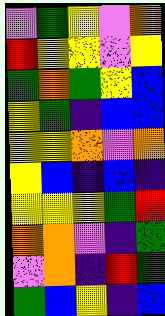[["violet", "green", "yellow", "violet", "orange"], ["red", "yellow", "yellow", "violet", "yellow"], ["green", "orange", "green", "yellow", "blue"], ["yellow", "green", "indigo", "blue", "blue"], ["yellow", "yellow", "orange", "violet", "orange"], ["yellow", "blue", "indigo", "blue", "indigo"], ["yellow", "yellow", "yellow", "green", "red"], ["orange", "orange", "violet", "indigo", "green"], ["violet", "orange", "indigo", "red", "green"], ["green", "blue", "yellow", "indigo", "blue"]]